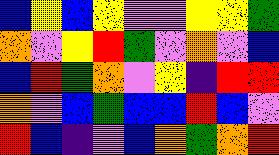[["blue", "yellow", "blue", "yellow", "violet", "violet", "yellow", "yellow", "green"], ["orange", "violet", "yellow", "red", "green", "violet", "orange", "violet", "blue"], ["blue", "red", "green", "orange", "violet", "yellow", "indigo", "red", "red"], ["orange", "violet", "blue", "green", "blue", "blue", "red", "blue", "violet"], ["red", "blue", "indigo", "violet", "blue", "orange", "green", "orange", "red"]]